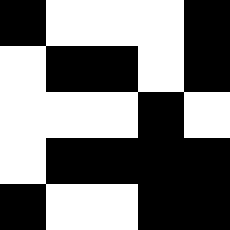[["black", "white", "white", "white", "black"], ["white", "black", "black", "white", "black"], ["white", "white", "white", "black", "white"], ["white", "black", "black", "black", "black"], ["black", "white", "white", "black", "black"]]